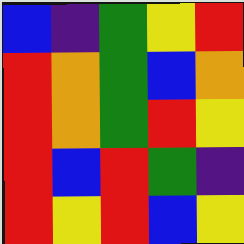[["blue", "indigo", "green", "yellow", "red"], ["red", "orange", "green", "blue", "orange"], ["red", "orange", "green", "red", "yellow"], ["red", "blue", "red", "green", "indigo"], ["red", "yellow", "red", "blue", "yellow"]]